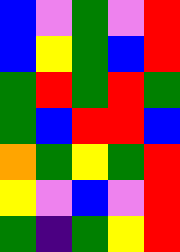[["blue", "violet", "green", "violet", "red"], ["blue", "yellow", "green", "blue", "red"], ["green", "red", "green", "red", "green"], ["green", "blue", "red", "red", "blue"], ["orange", "green", "yellow", "green", "red"], ["yellow", "violet", "blue", "violet", "red"], ["green", "indigo", "green", "yellow", "red"]]